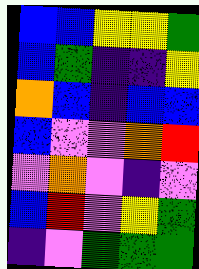[["blue", "blue", "yellow", "yellow", "green"], ["blue", "green", "indigo", "indigo", "yellow"], ["orange", "blue", "indigo", "blue", "blue"], ["blue", "violet", "violet", "orange", "red"], ["violet", "orange", "violet", "indigo", "violet"], ["blue", "red", "violet", "yellow", "green"], ["indigo", "violet", "green", "green", "green"]]